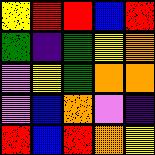[["yellow", "red", "red", "blue", "red"], ["green", "indigo", "green", "yellow", "orange"], ["violet", "yellow", "green", "orange", "orange"], ["violet", "blue", "orange", "violet", "indigo"], ["red", "blue", "red", "orange", "yellow"]]